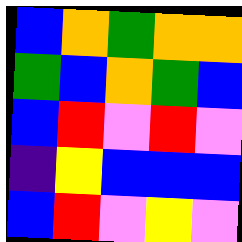[["blue", "orange", "green", "orange", "orange"], ["green", "blue", "orange", "green", "blue"], ["blue", "red", "violet", "red", "violet"], ["indigo", "yellow", "blue", "blue", "blue"], ["blue", "red", "violet", "yellow", "violet"]]